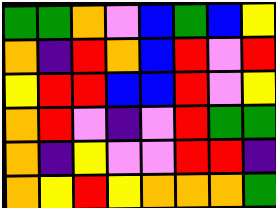[["green", "green", "orange", "violet", "blue", "green", "blue", "yellow"], ["orange", "indigo", "red", "orange", "blue", "red", "violet", "red"], ["yellow", "red", "red", "blue", "blue", "red", "violet", "yellow"], ["orange", "red", "violet", "indigo", "violet", "red", "green", "green"], ["orange", "indigo", "yellow", "violet", "violet", "red", "red", "indigo"], ["orange", "yellow", "red", "yellow", "orange", "orange", "orange", "green"]]